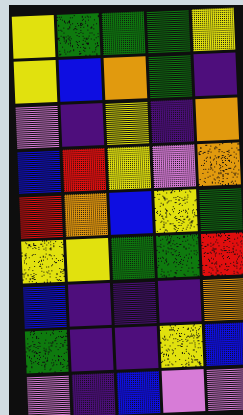[["yellow", "green", "green", "green", "yellow"], ["yellow", "blue", "orange", "green", "indigo"], ["violet", "indigo", "yellow", "indigo", "orange"], ["blue", "red", "yellow", "violet", "orange"], ["red", "orange", "blue", "yellow", "green"], ["yellow", "yellow", "green", "green", "red"], ["blue", "indigo", "indigo", "indigo", "orange"], ["green", "indigo", "indigo", "yellow", "blue"], ["violet", "indigo", "blue", "violet", "violet"]]